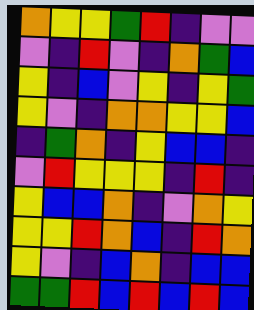[["orange", "yellow", "yellow", "green", "red", "indigo", "violet", "violet"], ["violet", "indigo", "red", "violet", "indigo", "orange", "green", "blue"], ["yellow", "indigo", "blue", "violet", "yellow", "indigo", "yellow", "green"], ["yellow", "violet", "indigo", "orange", "orange", "yellow", "yellow", "blue"], ["indigo", "green", "orange", "indigo", "yellow", "blue", "blue", "indigo"], ["violet", "red", "yellow", "yellow", "yellow", "indigo", "red", "indigo"], ["yellow", "blue", "blue", "orange", "indigo", "violet", "orange", "yellow"], ["yellow", "yellow", "red", "orange", "blue", "indigo", "red", "orange"], ["yellow", "violet", "indigo", "blue", "orange", "indigo", "blue", "blue"], ["green", "green", "red", "blue", "red", "blue", "red", "blue"]]